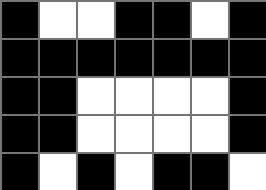[["black", "white", "white", "black", "black", "white", "black"], ["black", "black", "black", "black", "black", "black", "black"], ["black", "black", "white", "white", "white", "white", "black"], ["black", "black", "white", "white", "white", "white", "black"], ["black", "white", "black", "white", "black", "black", "white"]]